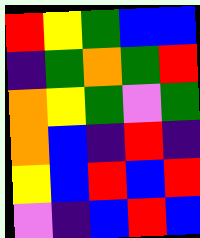[["red", "yellow", "green", "blue", "blue"], ["indigo", "green", "orange", "green", "red"], ["orange", "yellow", "green", "violet", "green"], ["orange", "blue", "indigo", "red", "indigo"], ["yellow", "blue", "red", "blue", "red"], ["violet", "indigo", "blue", "red", "blue"]]